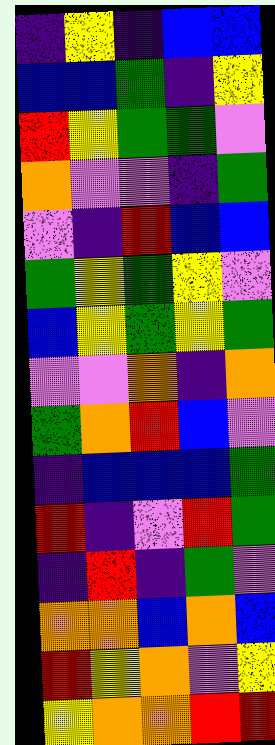[["indigo", "yellow", "indigo", "blue", "blue"], ["blue", "blue", "green", "indigo", "yellow"], ["red", "yellow", "green", "green", "violet"], ["orange", "violet", "violet", "indigo", "green"], ["violet", "indigo", "red", "blue", "blue"], ["green", "yellow", "green", "yellow", "violet"], ["blue", "yellow", "green", "yellow", "green"], ["violet", "violet", "orange", "indigo", "orange"], ["green", "orange", "red", "blue", "violet"], ["indigo", "blue", "blue", "blue", "green"], ["red", "indigo", "violet", "red", "green"], ["indigo", "red", "indigo", "green", "violet"], ["orange", "orange", "blue", "orange", "blue"], ["red", "yellow", "orange", "violet", "yellow"], ["yellow", "orange", "orange", "red", "red"]]